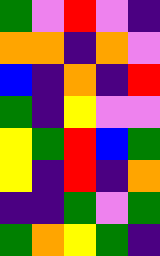[["green", "violet", "red", "violet", "indigo"], ["orange", "orange", "indigo", "orange", "violet"], ["blue", "indigo", "orange", "indigo", "red"], ["green", "indigo", "yellow", "violet", "violet"], ["yellow", "green", "red", "blue", "green"], ["yellow", "indigo", "red", "indigo", "orange"], ["indigo", "indigo", "green", "violet", "green"], ["green", "orange", "yellow", "green", "indigo"]]